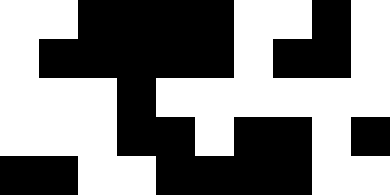[["white", "white", "black", "black", "black", "black", "white", "white", "black", "white"], ["white", "black", "black", "black", "black", "black", "white", "black", "black", "white"], ["white", "white", "white", "black", "white", "white", "white", "white", "white", "white"], ["white", "white", "white", "black", "black", "white", "black", "black", "white", "black"], ["black", "black", "white", "white", "black", "black", "black", "black", "white", "white"]]